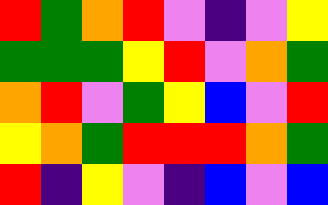[["red", "green", "orange", "red", "violet", "indigo", "violet", "yellow"], ["green", "green", "green", "yellow", "red", "violet", "orange", "green"], ["orange", "red", "violet", "green", "yellow", "blue", "violet", "red"], ["yellow", "orange", "green", "red", "red", "red", "orange", "green"], ["red", "indigo", "yellow", "violet", "indigo", "blue", "violet", "blue"]]